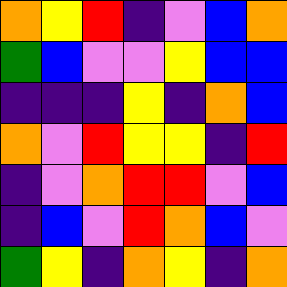[["orange", "yellow", "red", "indigo", "violet", "blue", "orange"], ["green", "blue", "violet", "violet", "yellow", "blue", "blue"], ["indigo", "indigo", "indigo", "yellow", "indigo", "orange", "blue"], ["orange", "violet", "red", "yellow", "yellow", "indigo", "red"], ["indigo", "violet", "orange", "red", "red", "violet", "blue"], ["indigo", "blue", "violet", "red", "orange", "blue", "violet"], ["green", "yellow", "indigo", "orange", "yellow", "indigo", "orange"]]